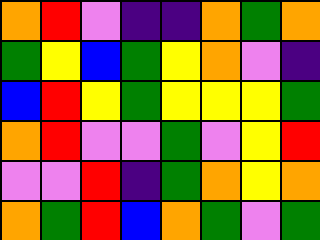[["orange", "red", "violet", "indigo", "indigo", "orange", "green", "orange"], ["green", "yellow", "blue", "green", "yellow", "orange", "violet", "indigo"], ["blue", "red", "yellow", "green", "yellow", "yellow", "yellow", "green"], ["orange", "red", "violet", "violet", "green", "violet", "yellow", "red"], ["violet", "violet", "red", "indigo", "green", "orange", "yellow", "orange"], ["orange", "green", "red", "blue", "orange", "green", "violet", "green"]]